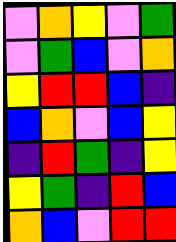[["violet", "orange", "yellow", "violet", "green"], ["violet", "green", "blue", "violet", "orange"], ["yellow", "red", "red", "blue", "indigo"], ["blue", "orange", "violet", "blue", "yellow"], ["indigo", "red", "green", "indigo", "yellow"], ["yellow", "green", "indigo", "red", "blue"], ["orange", "blue", "violet", "red", "red"]]